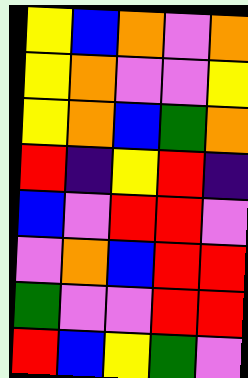[["yellow", "blue", "orange", "violet", "orange"], ["yellow", "orange", "violet", "violet", "yellow"], ["yellow", "orange", "blue", "green", "orange"], ["red", "indigo", "yellow", "red", "indigo"], ["blue", "violet", "red", "red", "violet"], ["violet", "orange", "blue", "red", "red"], ["green", "violet", "violet", "red", "red"], ["red", "blue", "yellow", "green", "violet"]]